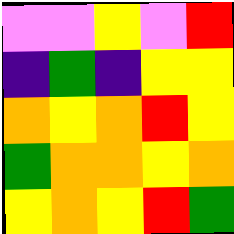[["violet", "violet", "yellow", "violet", "red"], ["indigo", "green", "indigo", "yellow", "yellow"], ["orange", "yellow", "orange", "red", "yellow"], ["green", "orange", "orange", "yellow", "orange"], ["yellow", "orange", "yellow", "red", "green"]]